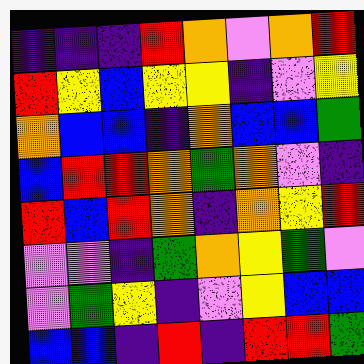[["indigo", "indigo", "indigo", "red", "orange", "violet", "orange", "red"], ["red", "yellow", "blue", "yellow", "yellow", "indigo", "violet", "yellow"], ["orange", "blue", "blue", "indigo", "orange", "blue", "blue", "green"], ["blue", "red", "red", "orange", "green", "orange", "violet", "indigo"], ["red", "blue", "red", "orange", "indigo", "orange", "yellow", "red"], ["violet", "violet", "indigo", "green", "orange", "yellow", "green", "violet"], ["violet", "green", "yellow", "indigo", "violet", "yellow", "blue", "blue"], ["blue", "blue", "indigo", "red", "indigo", "red", "red", "green"]]